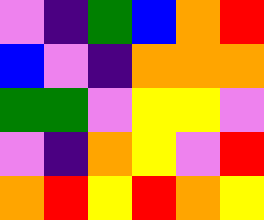[["violet", "indigo", "green", "blue", "orange", "red"], ["blue", "violet", "indigo", "orange", "orange", "orange"], ["green", "green", "violet", "yellow", "yellow", "violet"], ["violet", "indigo", "orange", "yellow", "violet", "red"], ["orange", "red", "yellow", "red", "orange", "yellow"]]